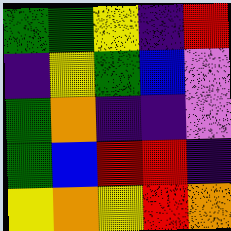[["green", "green", "yellow", "indigo", "red"], ["indigo", "yellow", "green", "blue", "violet"], ["green", "orange", "indigo", "indigo", "violet"], ["green", "blue", "red", "red", "indigo"], ["yellow", "orange", "yellow", "red", "orange"]]